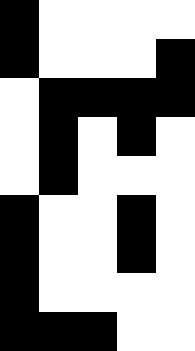[["black", "white", "white", "white", "white"], ["black", "white", "white", "white", "black"], ["white", "black", "black", "black", "black"], ["white", "black", "white", "black", "white"], ["white", "black", "white", "white", "white"], ["black", "white", "white", "black", "white"], ["black", "white", "white", "black", "white"], ["black", "white", "white", "white", "white"], ["black", "black", "black", "white", "white"]]